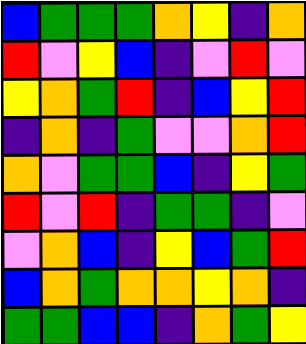[["blue", "green", "green", "green", "orange", "yellow", "indigo", "orange"], ["red", "violet", "yellow", "blue", "indigo", "violet", "red", "violet"], ["yellow", "orange", "green", "red", "indigo", "blue", "yellow", "red"], ["indigo", "orange", "indigo", "green", "violet", "violet", "orange", "red"], ["orange", "violet", "green", "green", "blue", "indigo", "yellow", "green"], ["red", "violet", "red", "indigo", "green", "green", "indigo", "violet"], ["violet", "orange", "blue", "indigo", "yellow", "blue", "green", "red"], ["blue", "orange", "green", "orange", "orange", "yellow", "orange", "indigo"], ["green", "green", "blue", "blue", "indigo", "orange", "green", "yellow"]]